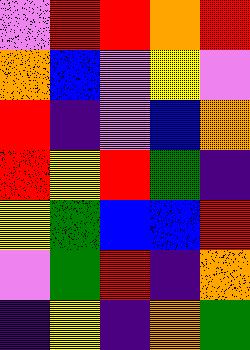[["violet", "red", "red", "orange", "red"], ["orange", "blue", "violet", "yellow", "violet"], ["red", "indigo", "violet", "blue", "orange"], ["red", "yellow", "red", "green", "indigo"], ["yellow", "green", "blue", "blue", "red"], ["violet", "green", "red", "indigo", "orange"], ["indigo", "yellow", "indigo", "orange", "green"]]